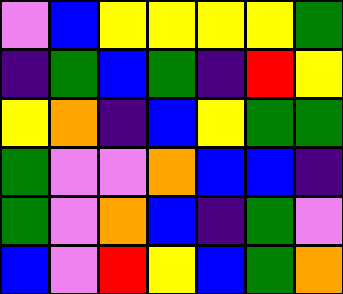[["violet", "blue", "yellow", "yellow", "yellow", "yellow", "green"], ["indigo", "green", "blue", "green", "indigo", "red", "yellow"], ["yellow", "orange", "indigo", "blue", "yellow", "green", "green"], ["green", "violet", "violet", "orange", "blue", "blue", "indigo"], ["green", "violet", "orange", "blue", "indigo", "green", "violet"], ["blue", "violet", "red", "yellow", "blue", "green", "orange"]]